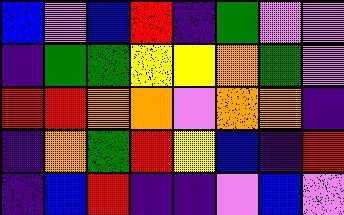[["blue", "violet", "blue", "red", "indigo", "green", "violet", "violet"], ["indigo", "green", "green", "yellow", "yellow", "orange", "green", "violet"], ["red", "red", "orange", "orange", "violet", "orange", "orange", "indigo"], ["indigo", "orange", "green", "red", "yellow", "blue", "indigo", "red"], ["indigo", "blue", "red", "indigo", "indigo", "violet", "blue", "violet"]]